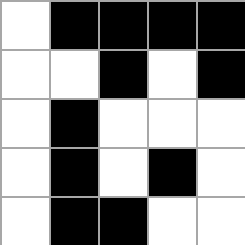[["white", "black", "black", "black", "black"], ["white", "white", "black", "white", "black"], ["white", "black", "white", "white", "white"], ["white", "black", "white", "black", "white"], ["white", "black", "black", "white", "white"]]